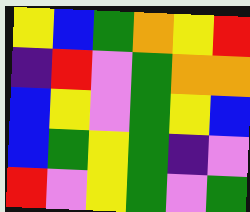[["yellow", "blue", "green", "orange", "yellow", "red"], ["indigo", "red", "violet", "green", "orange", "orange"], ["blue", "yellow", "violet", "green", "yellow", "blue"], ["blue", "green", "yellow", "green", "indigo", "violet"], ["red", "violet", "yellow", "green", "violet", "green"]]